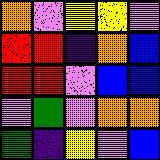[["orange", "violet", "yellow", "yellow", "violet"], ["red", "red", "indigo", "orange", "blue"], ["red", "red", "violet", "blue", "blue"], ["violet", "green", "violet", "orange", "orange"], ["green", "indigo", "yellow", "violet", "blue"]]